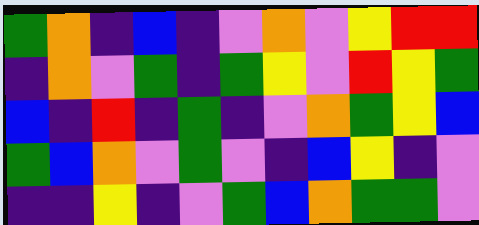[["green", "orange", "indigo", "blue", "indigo", "violet", "orange", "violet", "yellow", "red", "red"], ["indigo", "orange", "violet", "green", "indigo", "green", "yellow", "violet", "red", "yellow", "green"], ["blue", "indigo", "red", "indigo", "green", "indigo", "violet", "orange", "green", "yellow", "blue"], ["green", "blue", "orange", "violet", "green", "violet", "indigo", "blue", "yellow", "indigo", "violet"], ["indigo", "indigo", "yellow", "indigo", "violet", "green", "blue", "orange", "green", "green", "violet"]]